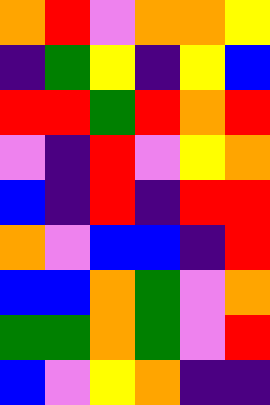[["orange", "red", "violet", "orange", "orange", "yellow"], ["indigo", "green", "yellow", "indigo", "yellow", "blue"], ["red", "red", "green", "red", "orange", "red"], ["violet", "indigo", "red", "violet", "yellow", "orange"], ["blue", "indigo", "red", "indigo", "red", "red"], ["orange", "violet", "blue", "blue", "indigo", "red"], ["blue", "blue", "orange", "green", "violet", "orange"], ["green", "green", "orange", "green", "violet", "red"], ["blue", "violet", "yellow", "orange", "indigo", "indigo"]]